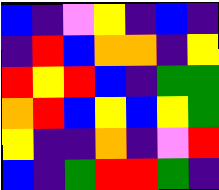[["blue", "indigo", "violet", "yellow", "indigo", "blue", "indigo"], ["indigo", "red", "blue", "orange", "orange", "indigo", "yellow"], ["red", "yellow", "red", "blue", "indigo", "green", "green"], ["orange", "red", "blue", "yellow", "blue", "yellow", "green"], ["yellow", "indigo", "indigo", "orange", "indigo", "violet", "red"], ["blue", "indigo", "green", "red", "red", "green", "indigo"]]